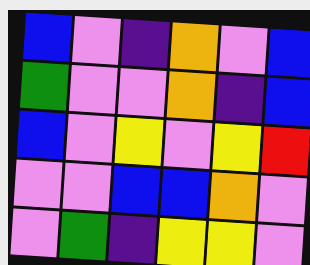[["blue", "violet", "indigo", "orange", "violet", "blue"], ["green", "violet", "violet", "orange", "indigo", "blue"], ["blue", "violet", "yellow", "violet", "yellow", "red"], ["violet", "violet", "blue", "blue", "orange", "violet"], ["violet", "green", "indigo", "yellow", "yellow", "violet"]]